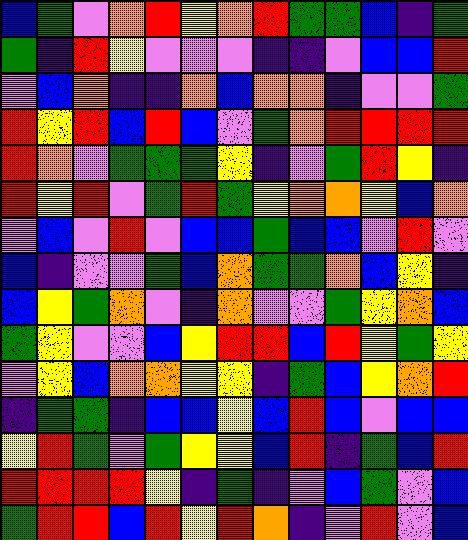[["blue", "green", "violet", "orange", "red", "yellow", "orange", "red", "green", "green", "blue", "indigo", "green"], ["green", "indigo", "red", "yellow", "violet", "violet", "violet", "indigo", "indigo", "violet", "blue", "blue", "red"], ["violet", "blue", "orange", "indigo", "indigo", "orange", "blue", "orange", "orange", "indigo", "violet", "violet", "green"], ["red", "yellow", "red", "blue", "red", "blue", "violet", "green", "orange", "red", "red", "red", "red"], ["red", "orange", "violet", "green", "green", "green", "yellow", "indigo", "violet", "green", "red", "yellow", "indigo"], ["red", "yellow", "red", "violet", "green", "red", "green", "yellow", "orange", "orange", "yellow", "blue", "orange"], ["violet", "blue", "violet", "red", "violet", "blue", "blue", "green", "blue", "blue", "violet", "red", "violet"], ["blue", "indigo", "violet", "violet", "green", "blue", "orange", "green", "green", "orange", "blue", "yellow", "indigo"], ["blue", "yellow", "green", "orange", "violet", "indigo", "orange", "violet", "violet", "green", "yellow", "orange", "blue"], ["green", "yellow", "violet", "violet", "blue", "yellow", "red", "red", "blue", "red", "yellow", "green", "yellow"], ["violet", "yellow", "blue", "orange", "orange", "yellow", "yellow", "indigo", "green", "blue", "yellow", "orange", "red"], ["indigo", "green", "green", "indigo", "blue", "blue", "yellow", "blue", "red", "blue", "violet", "blue", "blue"], ["yellow", "red", "green", "violet", "green", "yellow", "yellow", "blue", "red", "indigo", "green", "blue", "red"], ["red", "red", "red", "red", "yellow", "indigo", "green", "indigo", "violet", "blue", "green", "violet", "blue"], ["green", "red", "red", "blue", "red", "yellow", "red", "orange", "indigo", "violet", "red", "violet", "blue"]]